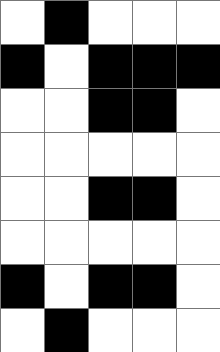[["white", "black", "white", "white", "white"], ["black", "white", "black", "black", "black"], ["white", "white", "black", "black", "white"], ["white", "white", "white", "white", "white"], ["white", "white", "black", "black", "white"], ["white", "white", "white", "white", "white"], ["black", "white", "black", "black", "white"], ["white", "black", "white", "white", "white"]]